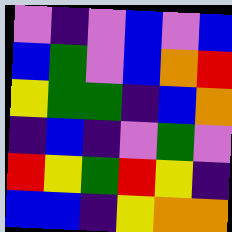[["violet", "indigo", "violet", "blue", "violet", "blue"], ["blue", "green", "violet", "blue", "orange", "red"], ["yellow", "green", "green", "indigo", "blue", "orange"], ["indigo", "blue", "indigo", "violet", "green", "violet"], ["red", "yellow", "green", "red", "yellow", "indigo"], ["blue", "blue", "indigo", "yellow", "orange", "orange"]]